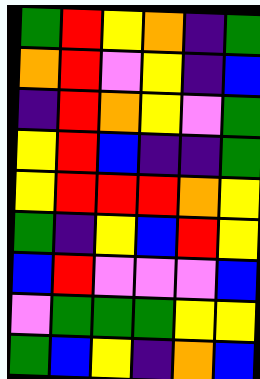[["green", "red", "yellow", "orange", "indigo", "green"], ["orange", "red", "violet", "yellow", "indigo", "blue"], ["indigo", "red", "orange", "yellow", "violet", "green"], ["yellow", "red", "blue", "indigo", "indigo", "green"], ["yellow", "red", "red", "red", "orange", "yellow"], ["green", "indigo", "yellow", "blue", "red", "yellow"], ["blue", "red", "violet", "violet", "violet", "blue"], ["violet", "green", "green", "green", "yellow", "yellow"], ["green", "blue", "yellow", "indigo", "orange", "blue"]]